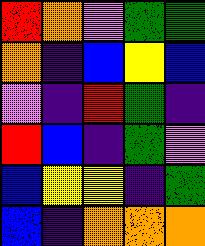[["red", "orange", "violet", "green", "green"], ["orange", "indigo", "blue", "yellow", "blue"], ["violet", "indigo", "red", "green", "indigo"], ["red", "blue", "indigo", "green", "violet"], ["blue", "yellow", "yellow", "indigo", "green"], ["blue", "indigo", "orange", "orange", "orange"]]